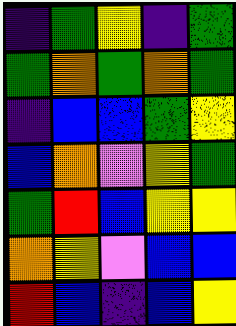[["indigo", "green", "yellow", "indigo", "green"], ["green", "orange", "green", "orange", "green"], ["indigo", "blue", "blue", "green", "yellow"], ["blue", "orange", "violet", "yellow", "green"], ["green", "red", "blue", "yellow", "yellow"], ["orange", "yellow", "violet", "blue", "blue"], ["red", "blue", "indigo", "blue", "yellow"]]